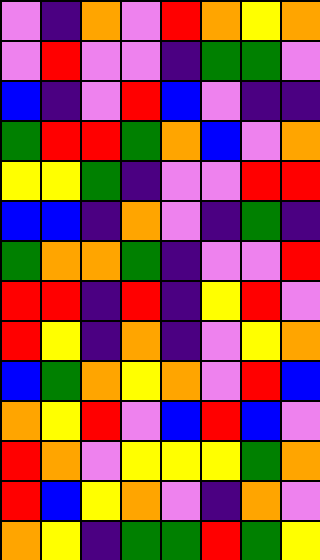[["violet", "indigo", "orange", "violet", "red", "orange", "yellow", "orange"], ["violet", "red", "violet", "violet", "indigo", "green", "green", "violet"], ["blue", "indigo", "violet", "red", "blue", "violet", "indigo", "indigo"], ["green", "red", "red", "green", "orange", "blue", "violet", "orange"], ["yellow", "yellow", "green", "indigo", "violet", "violet", "red", "red"], ["blue", "blue", "indigo", "orange", "violet", "indigo", "green", "indigo"], ["green", "orange", "orange", "green", "indigo", "violet", "violet", "red"], ["red", "red", "indigo", "red", "indigo", "yellow", "red", "violet"], ["red", "yellow", "indigo", "orange", "indigo", "violet", "yellow", "orange"], ["blue", "green", "orange", "yellow", "orange", "violet", "red", "blue"], ["orange", "yellow", "red", "violet", "blue", "red", "blue", "violet"], ["red", "orange", "violet", "yellow", "yellow", "yellow", "green", "orange"], ["red", "blue", "yellow", "orange", "violet", "indigo", "orange", "violet"], ["orange", "yellow", "indigo", "green", "green", "red", "green", "yellow"]]